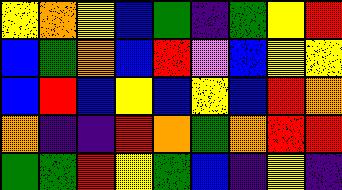[["yellow", "orange", "yellow", "blue", "green", "indigo", "green", "yellow", "red"], ["blue", "green", "orange", "blue", "red", "violet", "blue", "yellow", "yellow"], ["blue", "red", "blue", "yellow", "blue", "yellow", "blue", "red", "orange"], ["orange", "indigo", "indigo", "red", "orange", "green", "orange", "red", "red"], ["green", "green", "red", "yellow", "green", "blue", "indigo", "yellow", "indigo"]]